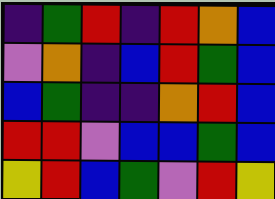[["indigo", "green", "red", "indigo", "red", "orange", "blue"], ["violet", "orange", "indigo", "blue", "red", "green", "blue"], ["blue", "green", "indigo", "indigo", "orange", "red", "blue"], ["red", "red", "violet", "blue", "blue", "green", "blue"], ["yellow", "red", "blue", "green", "violet", "red", "yellow"]]